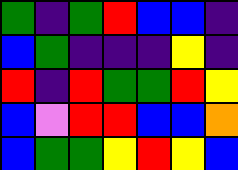[["green", "indigo", "green", "red", "blue", "blue", "indigo"], ["blue", "green", "indigo", "indigo", "indigo", "yellow", "indigo"], ["red", "indigo", "red", "green", "green", "red", "yellow"], ["blue", "violet", "red", "red", "blue", "blue", "orange"], ["blue", "green", "green", "yellow", "red", "yellow", "blue"]]